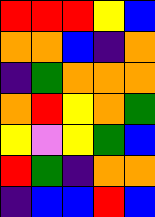[["red", "red", "red", "yellow", "blue"], ["orange", "orange", "blue", "indigo", "orange"], ["indigo", "green", "orange", "orange", "orange"], ["orange", "red", "yellow", "orange", "green"], ["yellow", "violet", "yellow", "green", "blue"], ["red", "green", "indigo", "orange", "orange"], ["indigo", "blue", "blue", "red", "blue"]]